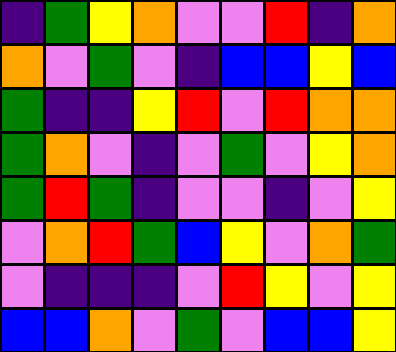[["indigo", "green", "yellow", "orange", "violet", "violet", "red", "indigo", "orange"], ["orange", "violet", "green", "violet", "indigo", "blue", "blue", "yellow", "blue"], ["green", "indigo", "indigo", "yellow", "red", "violet", "red", "orange", "orange"], ["green", "orange", "violet", "indigo", "violet", "green", "violet", "yellow", "orange"], ["green", "red", "green", "indigo", "violet", "violet", "indigo", "violet", "yellow"], ["violet", "orange", "red", "green", "blue", "yellow", "violet", "orange", "green"], ["violet", "indigo", "indigo", "indigo", "violet", "red", "yellow", "violet", "yellow"], ["blue", "blue", "orange", "violet", "green", "violet", "blue", "blue", "yellow"]]